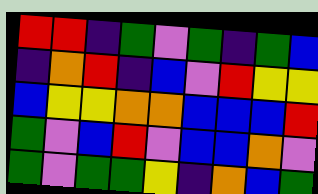[["red", "red", "indigo", "green", "violet", "green", "indigo", "green", "blue"], ["indigo", "orange", "red", "indigo", "blue", "violet", "red", "yellow", "yellow"], ["blue", "yellow", "yellow", "orange", "orange", "blue", "blue", "blue", "red"], ["green", "violet", "blue", "red", "violet", "blue", "blue", "orange", "violet"], ["green", "violet", "green", "green", "yellow", "indigo", "orange", "blue", "green"]]